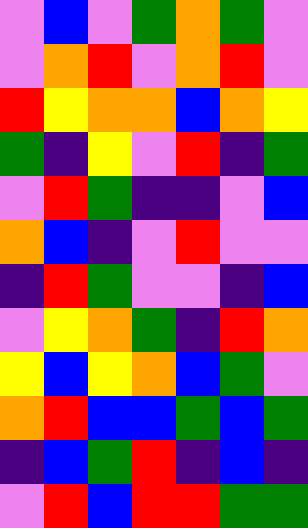[["violet", "blue", "violet", "green", "orange", "green", "violet"], ["violet", "orange", "red", "violet", "orange", "red", "violet"], ["red", "yellow", "orange", "orange", "blue", "orange", "yellow"], ["green", "indigo", "yellow", "violet", "red", "indigo", "green"], ["violet", "red", "green", "indigo", "indigo", "violet", "blue"], ["orange", "blue", "indigo", "violet", "red", "violet", "violet"], ["indigo", "red", "green", "violet", "violet", "indigo", "blue"], ["violet", "yellow", "orange", "green", "indigo", "red", "orange"], ["yellow", "blue", "yellow", "orange", "blue", "green", "violet"], ["orange", "red", "blue", "blue", "green", "blue", "green"], ["indigo", "blue", "green", "red", "indigo", "blue", "indigo"], ["violet", "red", "blue", "red", "red", "green", "green"]]